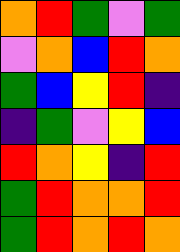[["orange", "red", "green", "violet", "green"], ["violet", "orange", "blue", "red", "orange"], ["green", "blue", "yellow", "red", "indigo"], ["indigo", "green", "violet", "yellow", "blue"], ["red", "orange", "yellow", "indigo", "red"], ["green", "red", "orange", "orange", "red"], ["green", "red", "orange", "red", "orange"]]